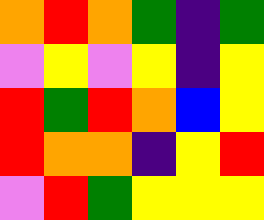[["orange", "red", "orange", "green", "indigo", "green"], ["violet", "yellow", "violet", "yellow", "indigo", "yellow"], ["red", "green", "red", "orange", "blue", "yellow"], ["red", "orange", "orange", "indigo", "yellow", "red"], ["violet", "red", "green", "yellow", "yellow", "yellow"]]